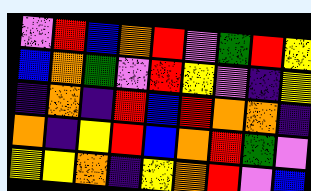[["violet", "red", "blue", "orange", "red", "violet", "green", "red", "yellow"], ["blue", "orange", "green", "violet", "red", "yellow", "violet", "indigo", "yellow"], ["indigo", "orange", "indigo", "red", "blue", "red", "orange", "orange", "indigo"], ["orange", "indigo", "yellow", "red", "blue", "orange", "red", "green", "violet"], ["yellow", "yellow", "orange", "indigo", "yellow", "orange", "red", "violet", "blue"]]